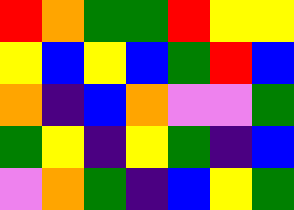[["red", "orange", "green", "green", "red", "yellow", "yellow"], ["yellow", "blue", "yellow", "blue", "green", "red", "blue"], ["orange", "indigo", "blue", "orange", "violet", "violet", "green"], ["green", "yellow", "indigo", "yellow", "green", "indigo", "blue"], ["violet", "orange", "green", "indigo", "blue", "yellow", "green"]]